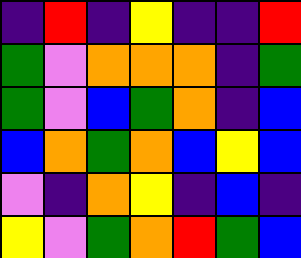[["indigo", "red", "indigo", "yellow", "indigo", "indigo", "red"], ["green", "violet", "orange", "orange", "orange", "indigo", "green"], ["green", "violet", "blue", "green", "orange", "indigo", "blue"], ["blue", "orange", "green", "orange", "blue", "yellow", "blue"], ["violet", "indigo", "orange", "yellow", "indigo", "blue", "indigo"], ["yellow", "violet", "green", "orange", "red", "green", "blue"]]